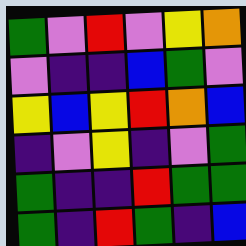[["green", "violet", "red", "violet", "yellow", "orange"], ["violet", "indigo", "indigo", "blue", "green", "violet"], ["yellow", "blue", "yellow", "red", "orange", "blue"], ["indigo", "violet", "yellow", "indigo", "violet", "green"], ["green", "indigo", "indigo", "red", "green", "green"], ["green", "indigo", "red", "green", "indigo", "blue"]]